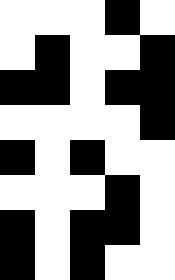[["white", "white", "white", "black", "white"], ["white", "black", "white", "white", "black"], ["black", "black", "white", "black", "black"], ["white", "white", "white", "white", "black"], ["black", "white", "black", "white", "white"], ["white", "white", "white", "black", "white"], ["black", "white", "black", "black", "white"], ["black", "white", "black", "white", "white"]]